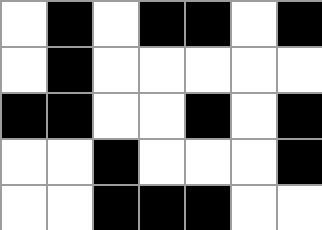[["white", "black", "white", "black", "black", "white", "black"], ["white", "black", "white", "white", "white", "white", "white"], ["black", "black", "white", "white", "black", "white", "black"], ["white", "white", "black", "white", "white", "white", "black"], ["white", "white", "black", "black", "black", "white", "white"]]